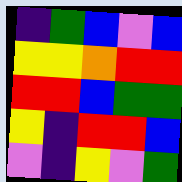[["indigo", "green", "blue", "violet", "blue"], ["yellow", "yellow", "orange", "red", "red"], ["red", "red", "blue", "green", "green"], ["yellow", "indigo", "red", "red", "blue"], ["violet", "indigo", "yellow", "violet", "green"]]